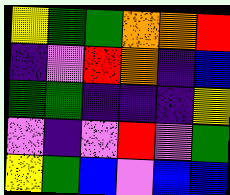[["yellow", "green", "green", "orange", "orange", "red"], ["indigo", "violet", "red", "orange", "indigo", "blue"], ["green", "green", "indigo", "indigo", "indigo", "yellow"], ["violet", "indigo", "violet", "red", "violet", "green"], ["yellow", "green", "blue", "violet", "blue", "blue"]]